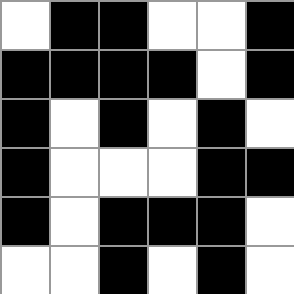[["white", "black", "black", "white", "white", "black"], ["black", "black", "black", "black", "white", "black"], ["black", "white", "black", "white", "black", "white"], ["black", "white", "white", "white", "black", "black"], ["black", "white", "black", "black", "black", "white"], ["white", "white", "black", "white", "black", "white"]]